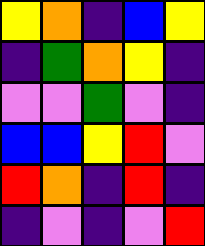[["yellow", "orange", "indigo", "blue", "yellow"], ["indigo", "green", "orange", "yellow", "indigo"], ["violet", "violet", "green", "violet", "indigo"], ["blue", "blue", "yellow", "red", "violet"], ["red", "orange", "indigo", "red", "indigo"], ["indigo", "violet", "indigo", "violet", "red"]]